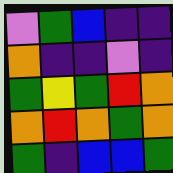[["violet", "green", "blue", "indigo", "indigo"], ["orange", "indigo", "indigo", "violet", "indigo"], ["green", "yellow", "green", "red", "orange"], ["orange", "red", "orange", "green", "orange"], ["green", "indigo", "blue", "blue", "green"]]